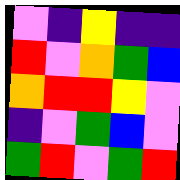[["violet", "indigo", "yellow", "indigo", "indigo"], ["red", "violet", "orange", "green", "blue"], ["orange", "red", "red", "yellow", "violet"], ["indigo", "violet", "green", "blue", "violet"], ["green", "red", "violet", "green", "red"]]